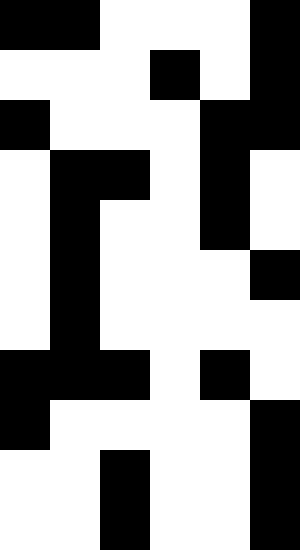[["black", "black", "white", "white", "white", "black"], ["white", "white", "white", "black", "white", "black"], ["black", "white", "white", "white", "black", "black"], ["white", "black", "black", "white", "black", "white"], ["white", "black", "white", "white", "black", "white"], ["white", "black", "white", "white", "white", "black"], ["white", "black", "white", "white", "white", "white"], ["black", "black", "black", "white", "black", "white"], ["black", "white", "white", "white", "white", "black"], ["white", "white", "black", "white", "white", "black"], ["white", "white", "black", "white", "white", "black"]]